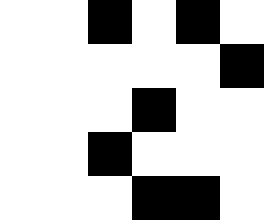[["white", "white", "black", "white", "black", "white"], ["white", "white", "white", "white", "white", "black"], ["white", "white", "white", "black", "white", "white"], ["white", "white", "black", "white", "white", "white"], ["white", "white", "white", "black", "black", "white"]]